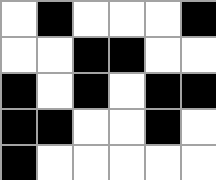[["white", "black", "white", "white", "white", "black"], ["white", "white", "black", "black", "white", "white"], ["black", "white", "black", "white", "black", "black"], ["black", "black", "white", "white", "black", "white"], ["black", "white", "white", "white", "white", "white"]]